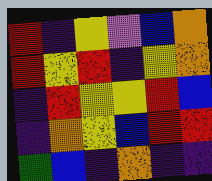[["red", "indigo", "yellow", "violet", "blue", "orange"], ["red", "yellow", "red", "indigo", "yellow", "orange"], ["indigo", "red", "yellow", "yellow", "red", "blue"], ["indigo", "orange", "yellow", "blue", "red", "red"], ["green", "blue", "indigo", "orange", "indigo", "indigo"]]